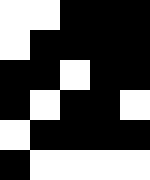[["white", "white", "black", "black", "black"], ["white", "black", "black", "black", "black"], ["black", "black", "white", "black", "black"], ["black", "white", "black", "black", "white"], ["white", "black", "black", "black", "black"], ["black", "white", "white", "white", "white"]]